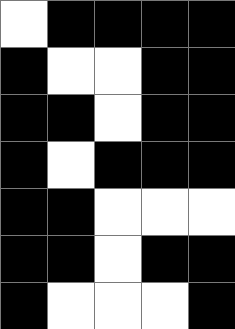[["white", "black", "black", "black", "black"], ["black", "white", "white", "black", "black"], ["black", "black", "white", "black", "black"], ["black", "white", "black", "black", "black"], ["black", "black", "white", "white", "white"], ["black", "black", "white", "black", "black"], ["black", "white", "white", "white", "black"]]